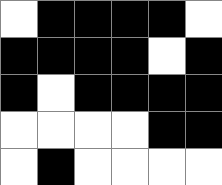[["white", "black", "black", "black", "black", "white"], ["black", "black", "black", "black", "white", "black"], ["black", "white", "black", "black", "black", "black"], ["white", "white", "white", "white", "black", "black"], ["white", "black", "white", "white", "white", "white"]]